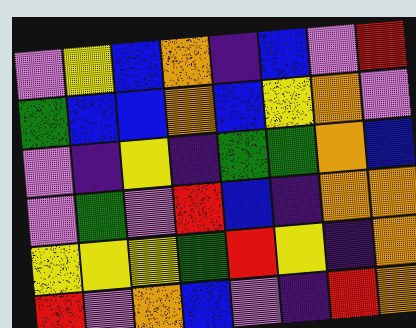[["violet", "yellow", "blue", "orange", "indigo", "blue", "violet", "red"], ["green", "blue", "blue", "orange", "blue", "yellow", "orange", "violet"], ["violet", "indigo", "yellow", "indigo", "green", "green", "orange", "blue"], ["violet", "green", "violet", "red", "blue", "indigo", "orange", "orange"], ["yellow", "yellow", "yellow", "green", "red", "yellow", "indigo", "orange"], ["red", "violet", "orange", "blue", "violet", "indigo", "red", "orange"]]